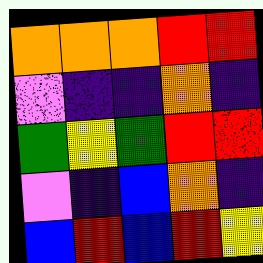[["orange", "orange", "orange", "red", "red"], ["violet", "indigo", "indigo", "orange", "indigo"], ["green", "yellow", "green", "red", "red"], ["violet", "indigo", "blue", "orange", "indigo"], ["blue", "red", "blue", "red", "yellow"]]